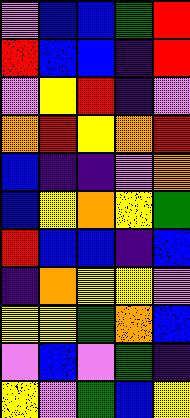[["violet", "blue", "blue", "green", "red"], ["red", "blue", "blue", "indigo", "red"], ["violet", "yellow", "red", "indigo", "violet"], ["orange", "red", "yellow", "orange", "red"], ["blue", "indigo", "indigo", "violet", "orange"], ["blue", "yellow", "orange", "yellow", "green"], ["red", "blue", "blue", "indigo", "blue"], ["indigo", "orange", "yellow", "yellow", "violet"], ["yellow", "yellow", "green", "orange", "blue"], ["violet", "blue", "violet", "green", "indigo"], ["yellow", "violet", "green", "blue", "yellow"]]